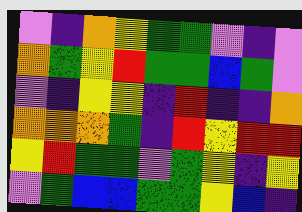[["violet", "indigo", "orange", "yellow", "green", "green", "violet", "indigo", "violet"], ["orange", "green", "yellow", "red", "green", "green", "blue", "green", "violet"], ["violet", "indigo", "yellow", "yellow", "indigo", "red", "indigo", "indigo", "orange"], ["orange", "orange", "orange", "green", "indigo", "red", "yellow", "red", "red"], ["yellow", "red", "green", "green", "violet", "green", "yellow", "indigo", "yellow"], ["violet", "green", "blue", "blue", "green", "green", "yellow", "blue", "indigo"]]